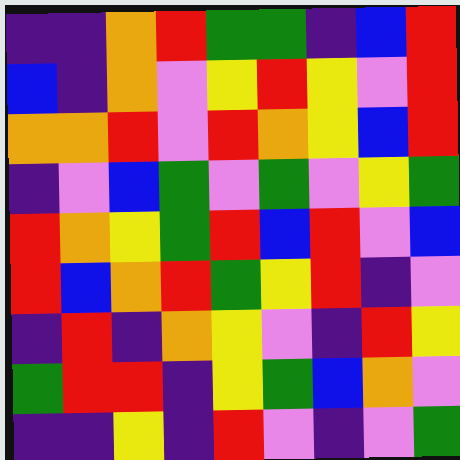[["indigo", "indigo", "orange", "red", "green", "green", "indigo", "blue", "red"], ["blue", "indigo", "orange", "violet", "yellow", "red", "yellow", "violet", "red"], ["orange", "orange", "red", "violet", "red", "orange", "yellow", "blue", "red"], ["indigo", "violet", "blue", "green", "violet", "green", "violet", "yellow", "green"], ["red", "orange", "yellow", "green", "red", "blue", "red", "violet", "blue"], ["red", "blue", "orange", "red", "green", "yellow", "red", "indigo", "violet"], ["indigo", "red", "indigo", "orange", "yellow", "violet", "indigo", "red", "yellow"], ["green", "red", "red", "indigo", "yellow", "green", "blue", "orange", "violet"], ["indigo", "indigo", "yellow", "indigo", "red", "violet", "indigo", "violet", "green"]]